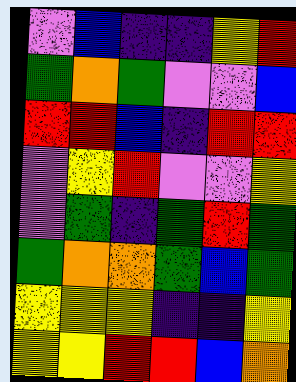[["violet", "blue", "indigo", "indigo", "yellow", "red"], ["green", "orange", "green", "violet", "violet", "blue"], ["red", "red", "blue", "indigo", "red", "red"], ["violet", "yellow", "red", "violet", "violet", "yellow"], ["violet", "green", "indigo", "green", "red", "green"], ["green", "orange", "orange", "green", "blue", "green"], ["yellow", "yellow", "yellow", "indigo", "indigo", "yellow"], ["yellow", "yellow", "red", "red", "blue", "orange"]]